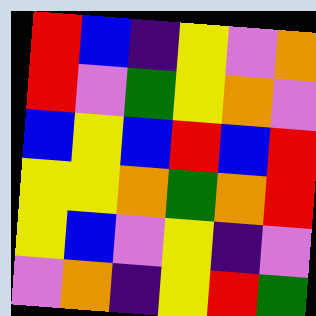[["red", "blue", "indigo", "yellow", "violet", "orange"], ["red", "violet", "green", "yellow", "orange", "violet"], ["blue", "yellow", "blue", "red", "blue", "red"], ["yellow", "yellow", "orange", "green", "orange", "red"], ["yellow", "blue", "violet", "yellow", "indigo", "violet"], ["violet", "orange", "indigo", "yellow", "red", "green"]]